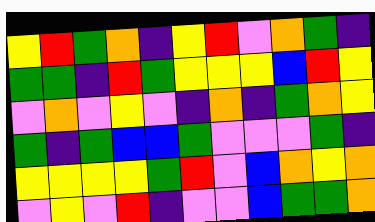[["yellow", "red", "green", "orange", "indigo", "yellow", "red", "violet", "orange", "green", "indigo"], ["green", "green", "indigo", "red", "green", "yellow", "yellow", "yellow", "blue", "red", "yellow"], ["violet", "orange", "violet", "yellow", "violet", "indigo", "orange", "indigo", "green", "orange", "yellow"], ["green", "indigo", "green", "blue", "blue", "green", "violet", "violet", "violet", "green", "indigo"], ["yellow", "yellow", "yellow", "yellow", "green", "red", "violet", "blue", "orange", "yellow", "orange"], ["violet", "yellow", "violet", "red", "indigo", "violet", "violet", "blue", "green", "green", "orange"]]